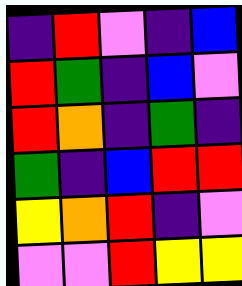[["indigo", "red", "violet", "indigo", "blue"], ["red", "green", "indigo", "blue", "violet"], ["red", "orange", "indigo", "green", "indigo"], ["green", "indigo", "blue", "red", "red"], ["yellow", "orange", "red", "indigo", "violet"], ["violet", "violet", "red", "yellow", "yellow"]]